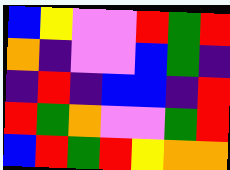[["blue", "yellow", "violet", "violet", "red", "green", "red"], ["orange", "indigo", "violet", "violet", "blue", "green", "indigo"], ["indigo", "red", "indigo", "blue", "blue", "indigo", "red"], ["red", "green", "orange", "violet", "violet", "green", "red"], ["blue", "red", "green", "red", "yellow", "orange", "orange"]]